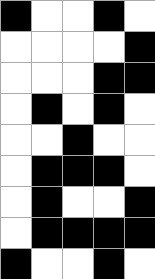[["black", "white", "white", "black", "white"], ["white", "white", "white", "white", "black"], ["white", "white", "white", "black", "black"], ["white", "black", "white", "black", "white"], ["white", "white", "black", "white", "white"], ["white", "black", "black", "black", "white"], ["white", "black", "white", "white", "black"], ["white", "black", "black", "black", "black"], ["black", "white", "white", "black", "white"]]